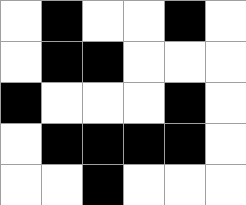[["white", "black", "white", "white", "black", "white"], ["white", "black", "black", "white", "white", "white"], ["black", "white", "white", "white", "black", "white"], ["white", "black", "black", "black", "black", "white"], ["white", "white", "black", "white", "white", "white"]]